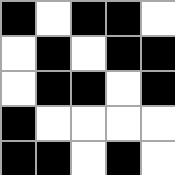[["black", "white", "black", "black", "white"], ["white", "black", "white", "black", "black"], ["white", "black", "black", "white", "black"], ["black", "white", "white", "white", "white"], ["black", "black", "white", "black", "white"]]